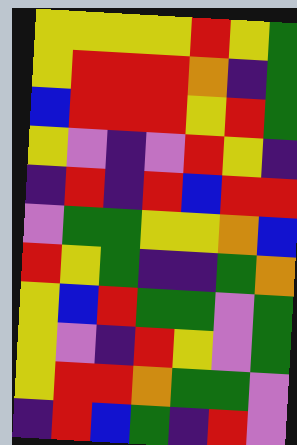[["yellow", "yellow", "yellow", "yellow", "red", "yellow", "green"], ["yellow", "red", "red", "red", "orange", "indigo", "green"], ["blue", "red", "red", "red", "yellow", "red", "green"], ["yellow", "violet", "indigo", "violet", "red", "yellow", "indigo"], ["indigo", "red", "indigo", "red", "blue", "red", "red"], ["violet", "green", "green", "yellow", "yellow", "orange", "blue"], ["red", "yellow", "green", "indigo", "indigo", "green", "orange"], ["yellow", "blue", "red", "green", "green", "violet", "green"], ["yellow", "violet", "indigo", "red", "yellow", "violet", "green"], ["yellow", "red", "red", "orange", "green", "green", "violet"], ["indigo", "red", "blue", "green", "indigo", "red", "violet"]]